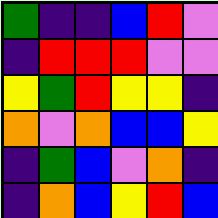[["green", "indigo", "indigo", "blue", "red", "violet"], ["indigo", "red", "red", "red", "violet", "violet"], ["yellow", "green", "red", "yellow", "yellow", "indigo"], ["orange", "violet", "orange", "blue", "blue", "yellow"], ["indigo", "green", "blue", "violet", "orange", "indigo"], ["indigo", "orange", "blue", "yellow", "red", "blue"]]